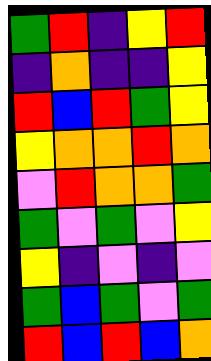[["green", "red", "indigo", "yellow", "red"], ["indigo", "orange", "indigo", "indigo", "yellow"], ["red", "blue", "red", "green", "yellow"], ["yellow", "orange", "orange", "red", "orange"], ["violet", "red", "orange", "orange", "green"], ["green", "violet", "green", "violet", "yellow"], ["yellow", "indigo", "violet", "indigo", "violet"], ["green", "blue", "green", "violet", "green"], ["red", "blue", "red", "blue", "orange"]]